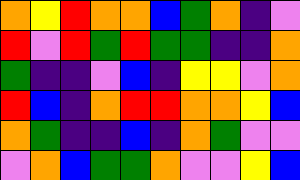[["orange", "yellow", "red", "orange", "orange", "blue", "green", "orange", "indigo", "violet"], ["red", "violet", "red", "green", "red", "green", "green", "indigo", "indigo", "orange"], ["green", "indigo", "indigo", "violet", "blue", "indigo", "yellow", "yellow", "violet", "orange"], ["red", "blue", "indigo", "orange", "red", "red", "orange", "orange", "yellow", "blue"], ["orange", "green", "indigo", "indigo", "blue", "indigo", "orange", "green", "violet", "violet"], ["violet", "orange", "blue", "green", "green", "orange", "violet", "violet", "yellow", "blue"]]